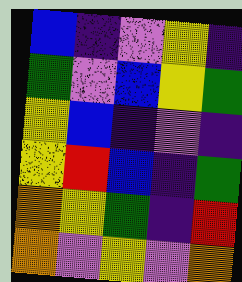[["blue", "indigo", "violet", "yellow", "indigo"], ["green", "violet", "blue", "yellow", "green"], ["yellow", "blue", "indigo", "violet", "indigo"], ["yellow", "red", "blue", "indigo", "green"], ["orange", "yellow", "green", "indigo", "red"], ["orange", "violet", "yellow", "violet", "orange"]]